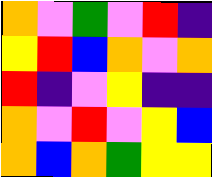[["orange", "violet", "green", "violet", "red", "indigo"], ["yellow", "red", "blue", "orange", "violet", "orange"], ["red", "indigo", "violet", "yellow", "indigo", "indigo"], ["orange", "violet", "red", "violet", "yellow", "blue"], ["orange", "blue", "orange", "green", "yellow", "yellow"]]